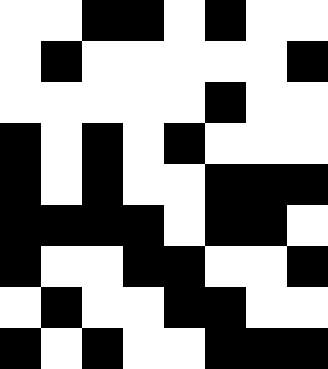[["white", "white", "black", "black", "white", "black", "white", "white"], ["white", "black", "white", "white", "white", "white", "white", "black"], ["white", "white", "white", "white", "white", "black", "white", "white"], ["black", "white", "black", "white", "black", "white", "white", "white"], ["black", "white", "black", "white", "white", "black", "black", "black"], ["black", "black", "black", "black", "white", "black", "black", "white"], ["black", "white", "white", "black", "black", "white", "white", "black"], ["white", "black", "white", "white", "black", "black", "white", "white"], ["black", "white", "black", "white", "white", "black", "black", "black"]]